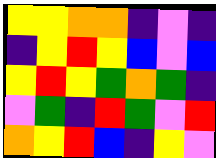[["yellow", "yellow", "orange", "orange", "indigo", "violet", "indigo"], ["indigo", "yellow", "red", "yellow", "blue", "violet", "blue"], ["yellow", "red", "yellow", "green", "orange", "green", "indigo"], ["violet", "green", "indigo", "red", "green", "violet", "red"], ["orange", "yellow", "red", "blue", "indigo", "yellow", "violet"]]